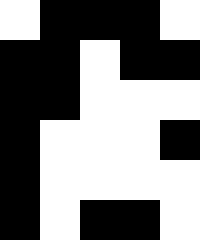[["white", "black", "black", "black", "white"], ["black", "black", "white", "black", "black"], ["black", "black", "white", "white", "white"], ["black", "white", "white", "white", "black"], ["black", "white", "white", "white", "white"], ["black", "white", "black", "black", "white"]]